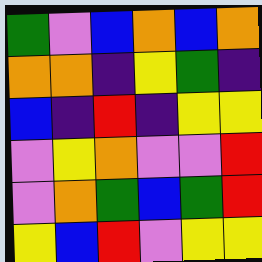[["green", "violet", "blue", "orange", "blue", "orange"], ["orange", "orange", "indigo", "yellow", "green", "indigo"], ["blue", "indigo", "red", "indigo", "yellow", "yellow"], ["violet", "yellow", "orange", "violet", "violet", "red"], ["violet", "orange", "green", "blue", "green", "red"], ["yellow", "blue", "red", "violet", "yellow", "yellow"]]